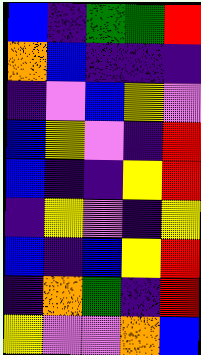[["blue", "indigo", "green", "green", "red"], ["orange", "blue", "indigo", "indigo", "indigo"], ["indigo", "violet", "blue", "yellow", "violet"], ["blue", "yellow", "violet", "indigo", "red"], ["blue", "indigo", "indigo", "yellow", "red"], ["indigo", "yellow", "violet", "indigo", "yellow"], ["blue", "indigo", "blue", "yellow", "red"], ["indigo", "orange", "green", "indigo", "red"], ["yellow", "violet", "violet", "orange", "blue"]]